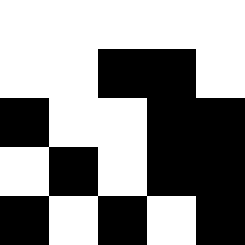[["white", "white", "white", "white", "white"], ["white", "white", "black", "black", "white"], ["black", "white", "white", "black", "black"], ["white", "black", "white", "black", "black"], ["black", "white", "black", "white", "black"]]